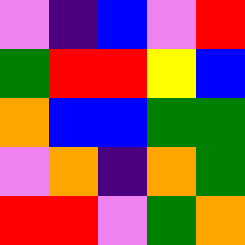[["violet", "indigo", "blue", "violet", "red"], ["green", "red", "red", "yellow", "blue"], ["orange", "blue", "blue", "green", "green"], ["violet", "orange", "indigo", "orange", "green"], ["red", "red", "violet", "green", "orange"]]